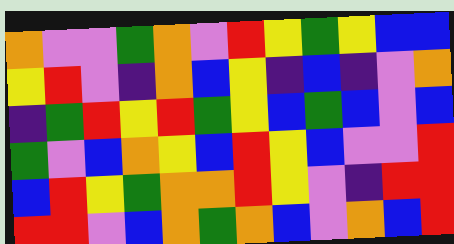[["orange", "violet", "violet", "green", "orange", "violet", "red", "yellow", "green", "yellow", "blue", "blue"], ["yellow", "red", "violet", "indigo", "orange", "blue", "yellow", "indigo", "blue", "indigo", "violet", "orange"], ["indigo", "green", "red", "yellow", "red", "green", "yellow", "blue", "green", "blue", "violet", "blue"], ["green", "violet", "blue", "orange", "yellow", "blue", "red", "yellow", "blue", "violet", "violet", "red"], ["blue", "red", "yellow", "green", "orange", "orange", "red", "yellow", "violet", "indigo", "red", "red"], ["red", "red", "violet", "blue", "orange", "green", "orange", "blue", "violet", "orange", "blue", "red"]]